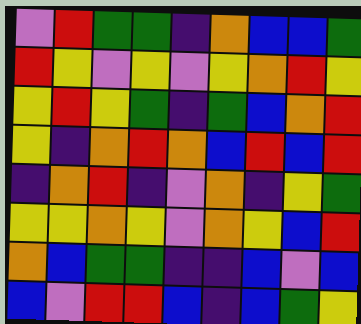[["violet", "red", "green", "green", "indigo", "orange", "blue", "blue", "green"], ["red", "yellow", "violet", "yellow", "violet", "yellow", "orange", "red", "yellow"], ["yellow", "red", "yellow", "green", "indigo", "green", "blue", "orange", "red"], ["yellow", "indigo", "orange", "red", "orange", "blue", "red", "blue", "red"], ["indigo", "orange", "red", "indigo", "violet", "orange", "indigo", "yellow", "green"], ["yellow", "yellow", "orange", "yellow", "violet", "orange", "yellow", "blue", "red"], ["orange", "blue", "green", "green", "indigo", "indigo", "blue", "violet", "blue"], ["blue", "violet", "red", "red", "blue", "indigo", "blue", "green", "yellow"]]